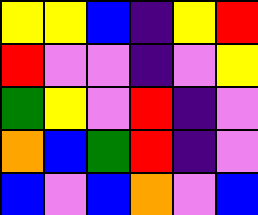[["yellow", "yellow", "blue", "indigo", "yellow", "red"], ["red", "violet", "violet", "indigo", "violet", "yellow"], ["green", "yellow", "violet", "red", "indigo", "violet"], ["orange", "blue", "green", "red", "indigo", "violet"], ["blue", "violet", "blue", "orange", "violet", "blue"]]